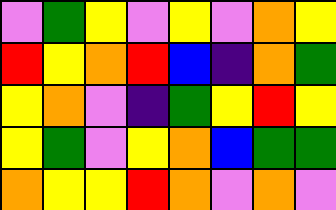[["violet", "green", "yellow", "violet", "yellow", "violet", "orange", "yellow"], ["red", "yellow", "orange", "red", "blue", "indigo", "orange", "green"], ["yellow", "orange", "violet", "indigo", "green", "yellow", "red", "yellow"], ["yellow", "green", "violet", "yellow", "orange", "blue", "green", "green"], ["orange", "yellow", "yellow", "red", "orange", "violet", "orange", "violet"]]